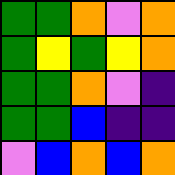[["green", "green", "orange", "violet", "orange"], ["green", "yellow", "green", "yellow", "orange"], ["green", "green", "orange", "violet", "indigo"], ["green", "green", "blue", "indigo", "indigo"], ["violet", "blue", "orange", "blue", "orange"]]